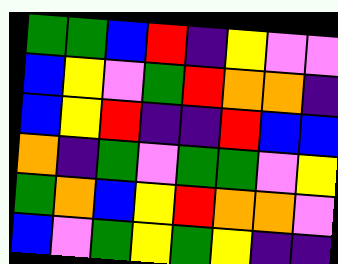[["green", "green", "blue", "red", "indigo", "yellow", "violet", "violet"], ["blue", "yellow", "violet", "green", "red", "orange", "orange", "indigo"], ["blue", "yellow", "red", "indigo", "indigo", "red", "blue", "blue"], ["orange", "indigo", "green", "violet", "green", "green", "violet", "yellow"], ["green", "orange", "blue", "yellow", "red", "orange", "orange", "violet"], ["blue", "violet", "green", "yellow", "green", "yellow", "indigo", "indigo"]]